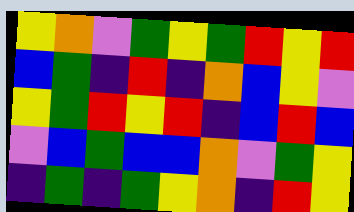[["yellow", "orange", "violet", "green", "yellow", "green", "red", "yellow", "red"], ["blue", "green", "indigo", "red", "indigo", "orange", "blue", "yellow", "violet"], ["yellow", "green", "red", "yellow", "red", "indigo", "blue", "red", "blue"], ["violet", "blue", "green", "blue", "blue", "orange", "violet", "green", "yellow"], ["indigo", "green", "indigo", "green", "yellow", "orange", "indigo", "red", "yellow"]]